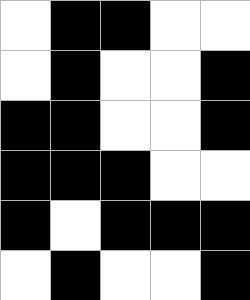[["white", "black", "black", "white", "white"], ["white", "black", "white", "white", "black"], ["black", "black", "white", "white", "black"], ["black", "black", "black", "white", "white"], ["black", "white", "black", "black", "black"], ["white", "black", "white", "white", "black"]]